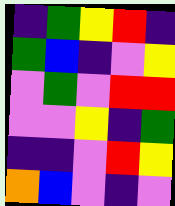[["indigo", "green", "yellow", "red", "indigo"], ["green", "blue", "indigo", "violet", "yellow"], ["violet", "green", "violet", "red", "red"], ["violet", "violet", "yellow", "indigo", "green"], ["indigo", "indigo", "violet", "red", "yellow"], ["orange", "blue", "violet", "indigo", "violet"]]